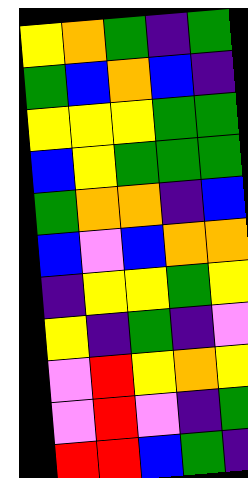[["yellow", "orange", "green", "indigo", "green"], ["green", "blue", "orange", "blue", "indigo"], ["yellow", "yellow", "yellow", "green", "green"], ["blue", "yellow", "green", "green", "green"], ["green", "orange", "orange", "indigo", "blue"], ["blue", "violet", "blue", "orange", "orange"], ["indigo", "yellow", "yellow", "green", "yellow"], ["yellow", "indigo", "green", "indigo", "violet"], ["violet", "red", "yellow", "orange", "yellow"], ["violet", "red", "violet", "indigo", "green"], ["red", "red", "blue", "green", "indigo"]]